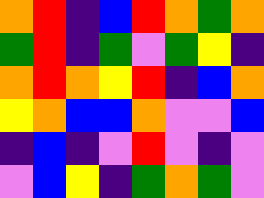[["orange", "red", "indigo", "blue", "red", "orange", "green", "orange"], ["green", "red", "indigo", "green", "violet", "green", "yellow", "indigo"], ["orange", "red", "orange", "yellow", "red", "indigo", "blue", "orange"], ["yellow", "orange", "blue", "blue", "orange", "violet", "violet", "blue"], ["indigo", "blue", "indigo", "violet", "red", "violet", "indigo", "violet"], ["violet", "blue", "yellow", "indigo", "green", "orange", "green", "violet"]]